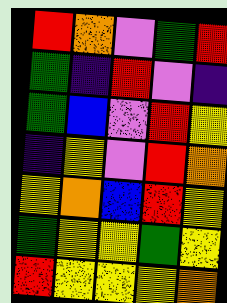[["red", "orange", "violet", "green", "red"], ["green", "indigo", "red", "violet", "indigo"], ["green", "blue", "violet", "red", "yellow"], ["indigo", "yellow", "violet", "red", "orange"], ["yellow", "orange", "blue", "red", "yellow"], ["green", "yellow", "yellow", "green", "yellow"], ["red", "yellow", "yellow", "yellow", "orange"]]